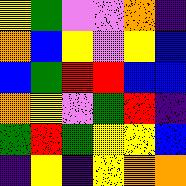[["yellow", "green", "violet", "violet", "orange", "indigo"], ["orange", "blue", "yellow", "violet", "yellow", "blue"], ["blue", "green", "red", "red", "blue", "blue"], ["orange", "yellow", "violet", "green", "red", "indigo"], ["green", "red", "green", "yellow", "yellow", "blue"], ["indigo", "yellow", "indigo", "yellow", "orange", "orange"]]